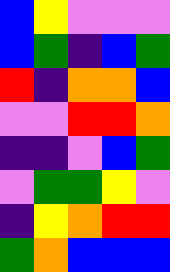[["blue", "yellow", "violet", "violet", "violet"], ["blue", "green", "indigo", "blue", "green"], ["red", "indigo", "orange", "orange", "blue"], ["violet", "violet", "red", "red", "orange"], ["indigo", "indigo", "violet", "blue", "green"], ["violet", "green", "green", "yellow", "violet"], ["indigo", "yellow", "orange", "red", "red"], ["green", "orange", "blue", "blue", "blue"]]